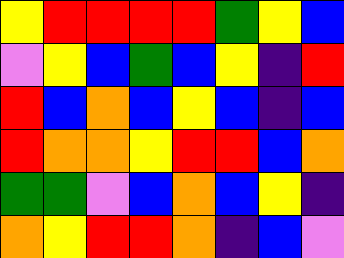[["yellow", "red", "red", "red", "red", "green", "yellow", "blue"], ["violet", "yellow", "blue", "green", "blue", "yellow", "indigo", "red"], ["red", "blue", "orange", "blue", "yellow", "blue", "indigo", "blue"], ["red", "orange", "orange", "yellow", "red", "red", "blue", "orange"], ["green", "green", "violet", "blue", "orange", "blue", "yellow", "indigo"], ["orange", "yellow", "red", "red", "orange", "indigo", "blue", "violet"]]